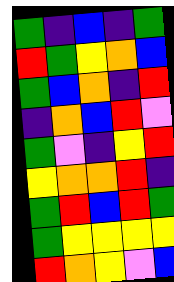[["green", "indigo", "blue", "indigo", "green"], ["red", "green", "yellow", "orange", "blue"], ["green", "blue", "orange", "indigo", "red"], ["indigo", "orange", "blue", "red", "violet"], ["green", "violet", "indigo", "yellow", "red"], ["yellow", "orange", "orange", "red", "indigo"], ["green", "red", "blue", "red", "green"], ["green", "yellow", "yellow", "yellow", "yellow"], ["red", "orange", "yellow", "violet", "blue"]]